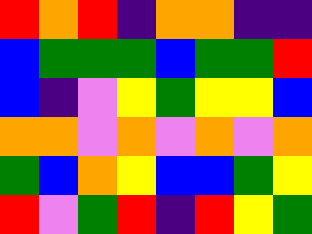[["red", "orange", "red", "indigo", "orange", "orange", "indigo", "indigo"], ["blue", "green", "green", "green", "blue", "green", "green", "red"], ["blue", "indigo", "violet", "yellow", "green", "yellow", "yellow", "blue"], ["orange", "orange", "violet", "orange", "violet", "orange", "violet", "orange"], ["green", "blue", "orange", "yellow", "blue", "blue", "green", "yellow"], ["red", "violet", "green", "red", "indigo", "red", "yellow", "green"]]